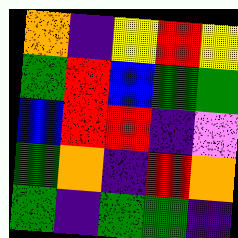[["orange", "indigo", "yellow", "red", "yellow"], ["green", "red", "blue", "green", "green"], ["blue", "red", "red", "indigo", "violet"], ["green", "orange", "indigo", "red", "orange"], ["green", "indigo", "green", "green", "indigo"]]